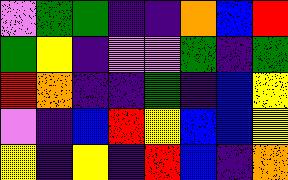[["violet", "green", "green", "indigo", "indigo", "orange", "blue", "red"], ["green", "yellow", "indigo", "violet", "violet", "green", "indigo", "green"], ["red", "orange", "indigo", "indigo", "green", "indigo", "blue", "yellow"], ["violet", "indigo", "blue", "red", "yellow", "blue", "blue", "yellow"], ["yellow", "indigo", "yellow", "indigo", "red", "blue", "indigo", "orange"]]